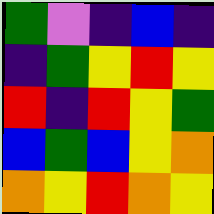[["green", "violet", "indigo", "blue", "indigo"], ["indigo", "green", "yellow", "red", "yellow"], ["red", "indigo", "red", "yellow", "green"], ["blue", "green", "blue", "yellow", "orange"], ["orange", "yellow", "red", "orange", "yellow"]]